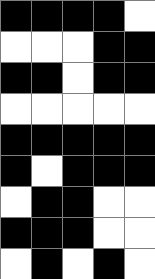[["black", "black", "black", "black", "white"], ["white", "white", "white", "black", "black"], ["black", "black", "white", "black", "black"], ["white", "white", "white", "white", "white"], ["black", "black", "black", "black", "black"], ["black", "white", "black", "black", "black"], ["white", "black", "black", "white", "white"], ["black", "black", "black", "white", "white"], ["white", "black", "white", "black", "white"]]